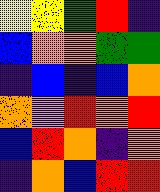[["yellow", "yellow", "green", "red", "indigo"], ["blue", "orange", "orange", "green", "green"], ["indigo", "blue", "indigo", "blue", "orange"], ["orange", "violet", "red", "orange", "red"], ["blue", "red", "orange", "indigo", "orange"], ["indigo", "orange", "blue", "red", "red"]]